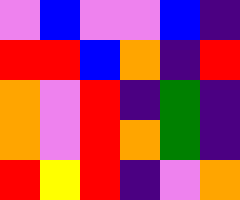[["violet", "blue", "violet", "violet", "blue", "indigo"], ["red", "red", "blue", "orange", "indigo", "red"], ["orange", "violet", "red", "indigo", "green", "indigo"], ["orange", "violet", "red", "orange", "green", "indigo"], ["red", "yellow", "red", "indigo", "violet", "orange"]]